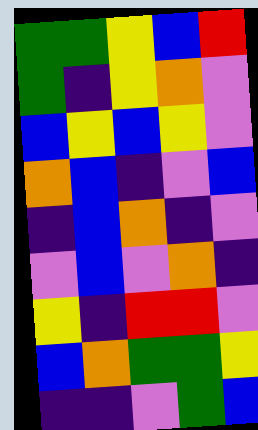[["green", "green", "yellow", "blue", "red"], ["green", "indigo", "yellow", "orange", "violet"], ["blue", "yellow", "blue", "yellow", "violet"], ["orange", "blue", "indigo", "violet", "blue"], ["indigo", "blue", "orange", "indigo", "violet"], ["violet", "blue", "violet", "orange", "indigo"], ["yellow", "indigo", "red", "red", "violet"], ["blue", "orange", "green", "green", "yellow"], ["indigo", "indigo", "violet", "green", "blue"]]